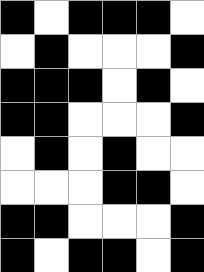[["black", "white", "black", "black", "black", "white"], ["white", "black", "white", "white", "white", "black"], ["black", "black", "black", "white", "black", "white"], ["black", "black", "white", "white", "white", "black"], ["white", "black", "white", "black", "white", "white"], ["white", "white", "white", "black", "black", "white"], ["black", "black", "white", "white", "white", "black"], ["black", "white", "black", "black", "white", "black"]]